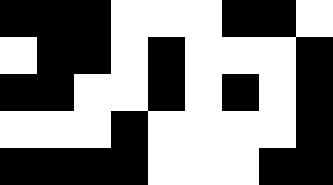[["black", "black", "black", "white", "white", "white", "black", "black", "white"], ["white", "black", "black", "white", "black", "white", "white", "white", "black"], ["black", "black", "white", "white", "black", "white", "black", "white", "black"], ["white", "white", "white", "black", "white", "white", "white", "white", "black"], ["black", "black", "black", "black", "white", "white", "white", "black", "black"]]